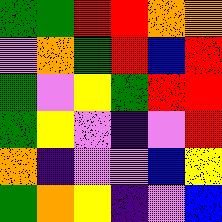[["green", "green", "red", "red", "orange", "orange"], ["violet", "orange", "green", "red", "blue", "red"], ["green", "violet", "yellow", "green", "red", "red"], ["green", "yellow", "violet", "indigo", "violet", "red"], ["orange", "indigo", "violet", "violet", "blue", "yellow"], ["green", "orange", "yellow", "indigo", "violet", "blue"]]